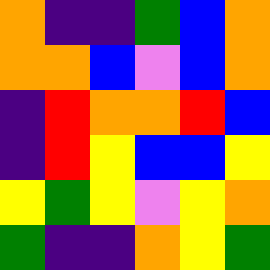[["orange", "indigo", "indigo", "green", "blue", "orange"], ["orange", "orange", "blue", "violet", "blue", "orange"], ["indigo", "red", "orange", "orange", "red", "blue"], ["indigo", "red", "yellow", "blue", "blue", "yellow"], ["yellow", "green", "yellow", "violet", "yellow", "orange"], ["green", "indigo", "indigo", "orange", "yellow", "green"]]